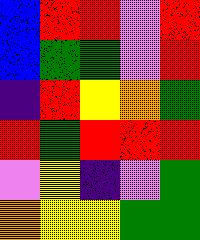[["blue", "red", "red", "violet", "red"], ["blue", "green", "green", "violet", "red"], ["indigo", "red", "yellow", "orange", "green"], ["red", "green", "red", "red", "red"], ["violet", "yellow", "indigo", "violet", "green"], ["orange", "yellow", "yellow", "green", "green"]]